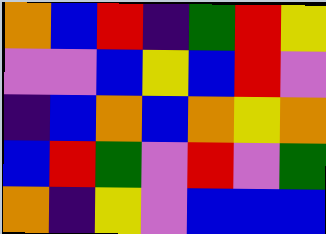[["orange", "blue", "red", "indigo", "green", "red", "yellow"], ["violet", "violet", "blue", "yellow", "blue", "red", "violet"], ["indigo", "blue", "orange", "blue", "orange", "yellow", "orange"], ["blue", "red", "green", "violet", "red", "violet", "green"], ["orange", "indigo", "yellow", "violet", "blue", "blue", "blue"]]